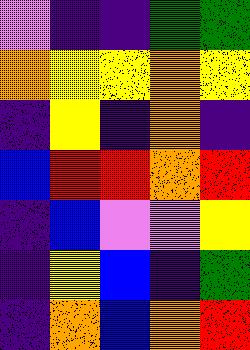[["violet", "indigo", "indigo", "green", "green"], ["orange", "yellow", "yellow", "orange", "yellow"], ["indigo", "yellow", "indigo", "orange", "indigo"], ["blue", "red", "red", "orange", "red"], ["indigo", "blue", "violet", "violet", "yellow"], ["indigo", "yellow", "blue", "indigo", "green"], ["indigo", "orange", "blue", "orange", "red"]]